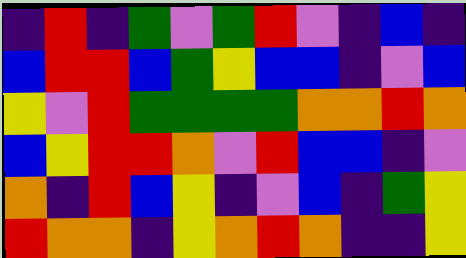[["indigo", "red", "indigo", "green", "violet", "green", "red", "violet", "indigo", "blue", "indigo"], ["blue", "red", "red", "blue", "green", "yellow", "blue", "blue", "indigo", "violet", "blue"], ["yellow", "violet", "red", "green", "green", "green", "green", "orange", "orange", "red", "orange"], ["blue", "yellow", "red", "red", "orange", "violet", "red", "blue", "blue", "indigo", "violet"], ["orange", "indigo", "red", "blue", "yellow", "indigo", "violet", "blue", "indigo", "green", "yellow"], ["red", "orange", "orange", "indigo", "yellow", "orange", "red", "orange", "indigo", "indigo", "yellow"]]